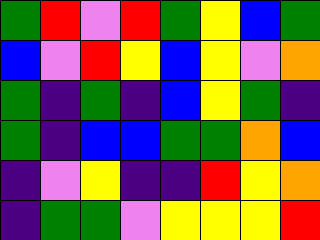[["green", "red", "violet", "red", "green", "yellow", "blue", "green"], ["blue", "violet", "red", "yellow", "blue", "yellow", "violet", "orange"], ["green", "indigo", "green", "indigo", "blue", "yellow", "green", "indigo"], ["green", "indigo", "blue", "blue", "green", "green", "orange", "blue"], ["indigo", "violet", "yellow", "indigo", "indigo", "red", "yellow", "orange"], ["indigo", "green", "green", "violet", "yellow", "yellow", "yellow", "red"]]